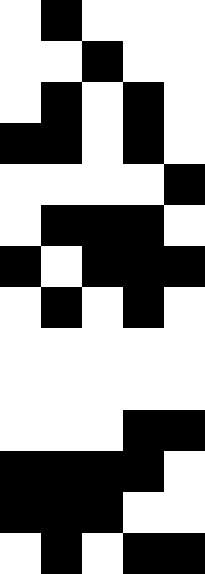[["white", "black", "white", "white", "white"], ["white", "white", "black", "white", "white"], ["white", "black", "white", "black", "white"], ["black", "black", "white", "black", "white"], ["white", "white", "white", "white", "black"], ["white", "black", "black", "black", "white"], ["black", "white", "black", "black", "black"], ["white", "black", "white", "black", "white"], ["white", "white", "white", "white", "white"], ["white", "white", "white", "white", "white"], ["white", "white", "white", "black", "black"], ["black", "black", "black", "black", "white"], ["black", "black", "black", "white", "white"], ["white", "black", "white", "black", "black"]]